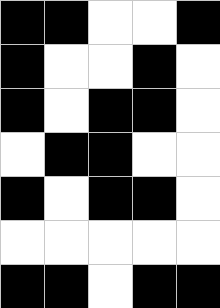[["black", "black", "white", "white", "black"], ["black", "white", "white", "black", "white"], ["black", "white", "black", "black", "white"], ["white", "black", "black", "white", "white"], ["black", "white", "black", "black", "white"], ["white", "white", "white", "white", "white"], ["black", "black", "white", "black", "black"]]